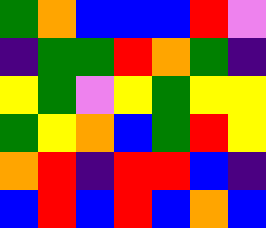[["green", "orange", "blue", "blue", "blue", "red", "violet"], ["indigo", "green", "green", "red", "orange", "green", "indigo"], ["yellow", "green", "violet", "yellow", "green", "yellow", "yellow"], ["green", "yellow", "orange", "blue", "green", "red", "yellow"], ["orange", "red", "indigo", "red", "red", "blue", "indigo"], ["blue", "red", "blue", "red", "blue", "orange", "blue"]]